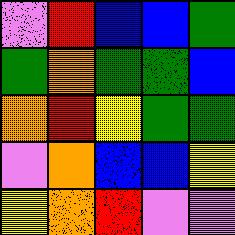[["violet", "red", "blue", "blue", "green"], ["green", "orange", "green", "green", "blue"], ["orange", "red", "yellow", "green", "green"], ["violet", "orange", "blue", "blue", "yellow"], ["yellow", "orange", "red", "violet", "violet"]]